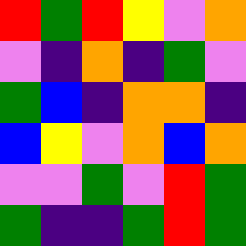[["red", "green", "red", "yellow", "violet", "orange"], ["violet", "indigo", "orange", "indigo", "green", "violet"], ["green", "blue", "indigo", "orange", "orange", "indigo"], ["blue", "yellow", "violet", "orange", "blue", "orange"], ["violet", "violet", "green", "violet", "red", "green"], ["green", "indigo", "indigo", "green", "red", "green"]]